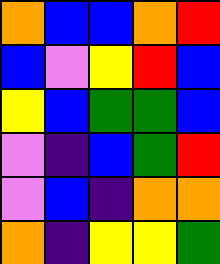[["orange", "blue", "blue", "orange", "red"], ["blue", "violet", "yellow", "red", "blue"], ["yellow", "blue", "green", "green", "blue"], ["violet", "indigo", "blue", "green", "red"], ["violet", "blue", "indigo", "orange", "orange"], ["orange", "indigo", "yellow", "yellow", "green"]]